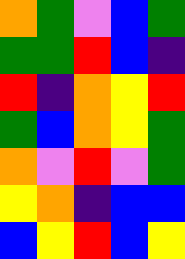[["orange", "green", "violet", "blue", "green"], ["green", "green", "red", "blue", "indigo"], ["red", "indigo", "orange", "yellow", "red"], ["green", "blue", "orange", "yellow", "green"], ["orange", "violet", "red", "violet", "green"], ["yellow", "orange", "indigo", "blue", "blue"], ["blue", "yellow", "red", "blue", "yellow"]]